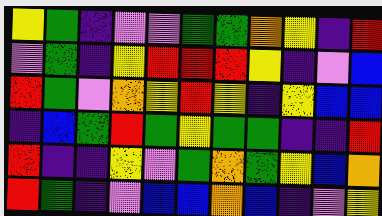[["yellow", "green", "indigo", "violet", "violet", "green", "green", "orange", "yellow", "indigo", "red"], ["violet", "green", "indigo", "yellow", "red", "red", "red", "yellow", "indigo", "violet", "blue"], ["red", "green", "violet", "orange", "yellow", "red", "yellow", "indigo", "yellow", "blue", "blue"], ["indigo", "blue", "green", "red", "green", "yellow", "green", "green", "indigo", "indigo", "red"], ["red", "indigo", "indigo", "yellow", "violet", "green", "orange", "green", "yellow", "blue", "orange"], ["red", "green", "indigo", "violet", "blue", "blue", "orange", "blue", "indigo", "violet", "yellow"]]